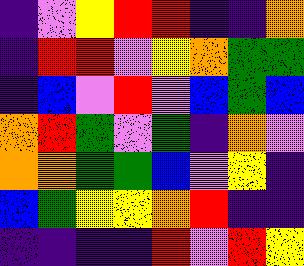[["indigo", "violet", "yellow", "red", "red", "indigo", "indigo", "orange"], ["indigo", "red", "red", "violet", "yellow", "orange", "green", "green"], ["indigo", "blue", "violet", "red", "violet", "blue", "green", "blue"], ["orange", "red", "green", "violet", "green", "indigo", "orange", "violet"], ["orange", "orange", "green", "green", "blue", "violet", "yellow", "indigo"], ["blue", "green", "yellow", "yellow", "orange", "red", "indigo", "indigo"], ["indigo", "indigo", "indigo", "indigo", "red", "violet", "red", "yellow"]]